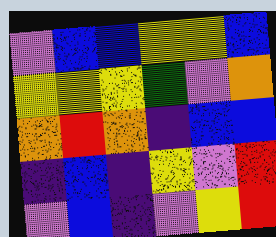[["violet", "blue", "blue", "yellow", "yellow", "blue"], ["yellow", "yellow", "yellow", "green", "violet", "orange"], ["orange", "red", "orange", "indigo", "blue", "blue"], ["indigo", "blue", "indigo", "yellow", "violet", "red"], ["violet", "blue", "indigo", "violet", "yellow", "red"]]